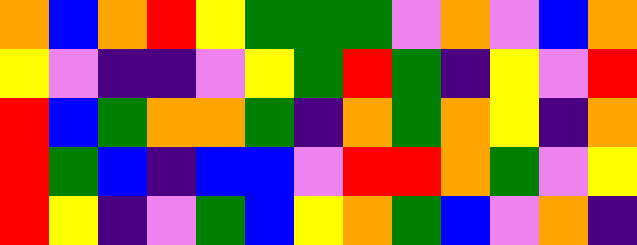[["orange", "blue", "orange", "red", "yellow", "green", "green", "green", "violet", "orange", "violet", "blue", "orange"], ["yellow", "violet", "indigo", "indigo", "violet", "yellow", "green", "red", "green", "indigo", "yellow", "violet", "red"], ["red", "blue", "green", "orange", "orange", "green", "indigo", "orange", "green", "orange", "yellow", "indigo", "orange"], ["red", "green", "blue", "indigo", "blue", "blue", "violet", "red", "red", "orange", "green", "violet", "yellow"], ["red", "yellow", "indigo", "violet", "green", "blue", "yellow", "orange", "green", "blue", "violet", "orange", "indigo"]]